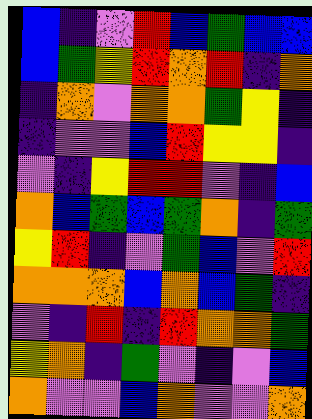[["blue", "indigo", "violet", "red", "blue", "green", "blue", "blue"], ["blue", "green", "yellow", "red", "orange", "red", "indigo", "orange"], ["indigo", "orange", "violet", "orange", "orange", "green", "yellow", "indigo"], ["indigo", "violet", "violet", "blue", "red", "yellow", "yellow", "indigo"], ["violet", "indigo", "yellow", "red", "red", "violet", "indigo", "blue"], ["orange", "blue", "green", "blue", "green", "orange", "indigo", "green"], ["yellow", "red", "indigo", "violet", "green", "blue", "violet", "red"], ["orange", "orange", "orange", "blue", "orange", "blue", "green", "indigo"], ["violet", "indigo", "red", "indigo", "red", "orange", "orange", "green"], ["yellow", "orange", "indigo", "green", "violet", "indigo", "violet", "blue"], ["orange", "violet", "violet", "blue", "orange", "violet", "violet", "orange"]]